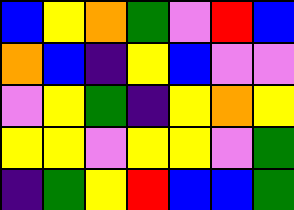[["blue", "yellow", "orange", "green", "violet", "red", "blue"], ["orange", "blue", "indigo", "yellow", "blue", "violet", "violet"], ["violet", "yellow", "green", "indigo", "yellow", "orange", "yellow"], ["yellow", "yellow", "violet", "yellow", "yellow", "violet", "green"], ["indigo", "green", "yellow", "red", "blue", "blue", "green"]]